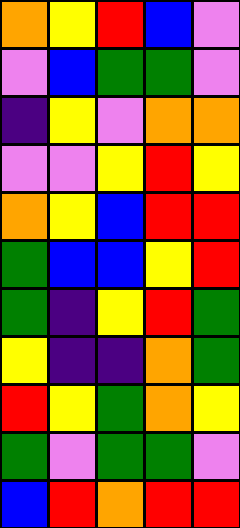[["orange", "yellow", "red", "blue", "violet"], ["violet", "blue", "green", "green", "violet"], ["indigo", "yellow", "violet", "orange", "orange"], ["violet", "violet", "yellow", "red", "yellow"], ["orange", "yellow", "blue", "red", "red"], ["green", "blue", "blue", "yellow", "red"], ["green", "indigo", "yellow", "red", "green"], ["yellow", "indigo", "indigo", "orange", "green"], ["red", "yellow", "green", "orange", "yellow"], ["green", "violet", "green", "green", "violet"], ["blue", "red", "orange", "red", "red"]]